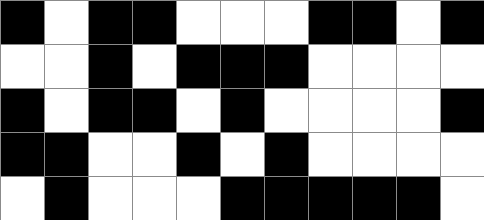[["black", "white", "black", "black", "white", "white", "white", "black", "black", "white", "black"], ["white", "white", "black", "white", "black", "black", "black", "white", "white", "white", "white"], ["black", "white", "black", "black", "white", "black", "white", "white", "white", "white", "black"], ["black", "black", "white", "white", "black", "white", "black", "white", "white", "white", "white"], ["white", "black", "white", "white", "white", "black", "black", "black", "black", "black", "white"]]